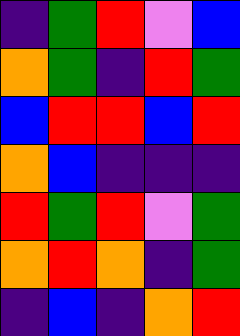[["indigo", "green", "red", "violet", "blue"], ["orange", "green", "indigo", "red", "green"], ["blue", "red", "red", "blue", "red"], ["orange", "blue", "indigo", "indigo", "indigo"], ["red", "green", "red", "violet", "green"], ["orange", "red", "orange", "indigo", "green"], ["indigo", "blue", "indigo", "orange", "red"]]